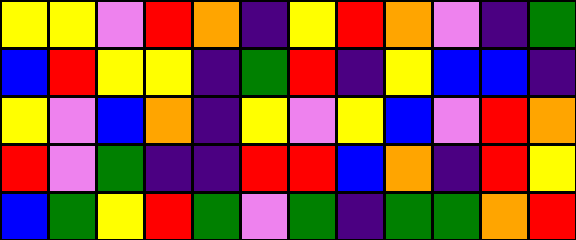[["yellow", "yellow", "violet", "red", "orange", "indigo", "yellow", "red", "orange", "violet", "indigo", "green"], ["blue", "red", "yellow", "yellow", "indigo", "green", "red", "indigo", "yellow", "blue", "blue", "indigo"], ["yellow", "violet", "blue", "orange", "indigo", "yellow", "violet", "yellow", "blue", "violet", "red", "orange"], ["red", "violet", "green", "indigo", "indigo", "red", "red", "blue", "orange", "indigo", "red", "yellow"], ["blue", "green", "yellow", "red", "green", "violet", "green", "indigo", "green", "green", "orange", "red"]]